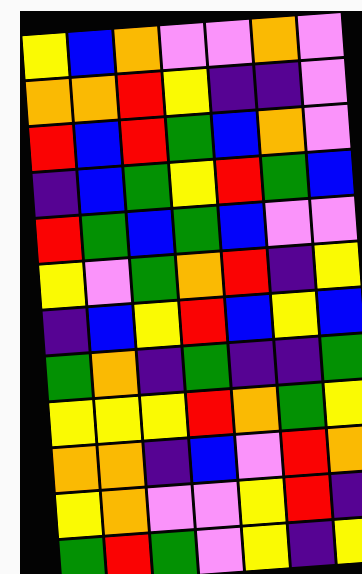[["yellow", "blue", "orange", "violet", "violet", "orange", "violet"], ["orange", "orange", "red", "yellow", "indigo", "indigo", "violet"], ["red", "blue", "red", "green", "blue", "orange", "violet"], ["indigo", "blue", "green", "yellow", "red", "green", "blue"], ["red", "green", "blue", "green", "blue", "violet", "violet"], ["yellow", "violet", "green", "orange", "red", "indigo", "yellow"], ["indigo", "blue", "yellow", "red", "blue", "yellow", "blue"], ["green", "orange", "indigo", "green", "indigo", "indigo", "green"], ["yellow", "yellow", "yellow", "red", "orange", "green", "yellow"], ["orange", "orange", "indigo", "blue", "violet", "red", "orange"], ["yellow", "orange", "violet", "violet", "yellow", "red", "indigo"], ["green", "red", "green", "violet", "yellow", "indigo", "yellow"]]